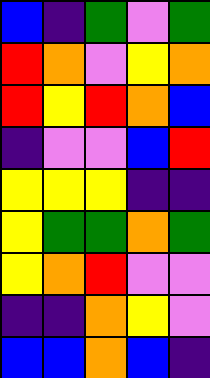[["blue", "indigo", "green", "violet", "green"], ["red", "orange", "violet", "yellow", "orange"], ["red", "yellow", "red", "orange", "blue"], ["indigo", "violet", "violet", "blue", "red"], ["yellow", "yellow", "yellow", "indigo", "indigo"], ["yellow", "green", "green", "orange", "green"], ["yellow", "orange", "red", "violet", "violet"], ["indigo", "indigo", "orange", "yellow", "violet"], ["blue", "blue", "orange", "blue", "indigo"]]